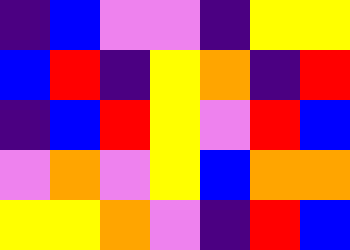[["indigo", "blue", "violet", "violet", "indigo", "yellow", "yellow"], ["blue", "red", "indigo", "yellow", "orange", "indigo", "red"], ["indigo", "blue", "red", "yellow", "violet", "red", "blue"], ["violet", "orange", "violet", "yellow", "blue", "orange", "orange"], ["yellow", "yellow", "orange", "violet", "indigo", "red", "blue"]]